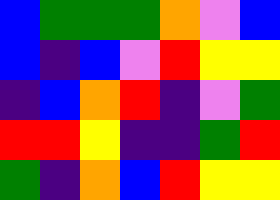[["blue", "green", "green", "green", "orange", "violet", "blue"], ["blue", "indigo", "blue", "violet", "red", "yellow", "yellow"], ["indigo", "blue", "orange", "red", "indigo", "violet", "green"], ["red", "red", "yellow", "indigo", "indigo", "green", "red"], ["green", "indigo", "orange", "blue", "red", "yellow", "yellow"]]